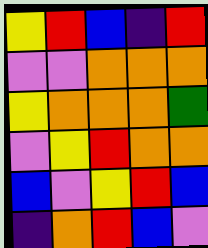[["yellow", "red", "blue", "indigo", "red"], ["violet", "violet", "orange", "orange", "orange"], ["yellow", "orange", "orange", "orange", "green"], ["violet", "yellow", "red", "orange", "orange"], ["blue", "violet", "yellow", "red", "blue"], ["indigo", "orange", "red", "blue", "violet"]]